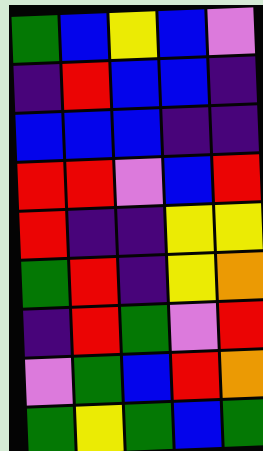[["green", "blue", "yellow", "blue", "violet"], ["indigo", "red", "blue", "blue", "indigo"], ["blue", "blue", "blue", "indigo", "indigo"], ["red", "red", "violet", "blue", "red"], ["red", "indigo", "indigo", "yellow", "yellow"], ["green", "red", "indigo", "yellow", "orange"], ["indigo", "red", "green", "violet", "red"], ["violet", "green", "blue", "red", "orange"], ["green", "yellow", "green", "blue", "green"]]